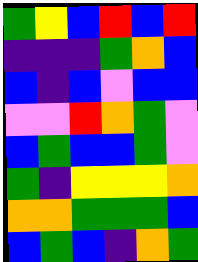[["green", "yellow", "blue", "red", "blue", "red"], ["indigo", "indigo", "indigo", "green", "orange", "blue"], ["blue", "indigo", "blue", "violet", "blue", "blue"], ["violet", "violet", "red", "orange", "green", "violet"], ["blue", "green", "blue", "blue", "green", "violet"], ["green", "indigo", "yellow", "yellow", "yellow", "orange"], ["orange", "orange", "green", "green", "green", "blue"], ["blue", "green", "blue", "indigo", "orange", "green"]]